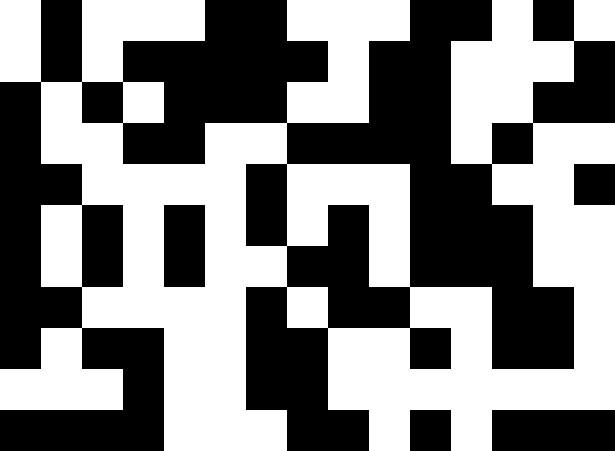[["white", "black", "white", "white", "white", "black", "black", "white", "white", "white", "black", "black", "white", "black", "white"], ["white", "black", "white", "black", "black", "black", "black", "black", "white", "black", "black", "white", "white", "white", "black"], ["black", "white", "black", "white", "black", "black", "black", "white", "white", "black", "black", "white", "white", "black", "black"], ["black", "white", "white", "black", "black", "white", "white", "black", "black", "black", "black", "white", "black", "white", "white"], ["black", "black", "white", "white", "white", "white", "black", "white", "white", "white", "black", "black", "white", "white", "black"], ["black", "white", "black", "white", "black", "white", "black", "white", "black", "white", "black", "black", "black", "white", "white"], ["black", "white", "black", "white", "black", "white", "white", "black", "black", "white", "black", "black", "black", "white", "white"], ["black", "black", "white", "white", "white", "white", "black", "white", "black", "black", "white", "white", "black", "black", "white"], ["black", "white", "black", "black", "white", "white", "black", "black", "white", "white", "black", "white", "black", "black", "white"], ["white", "white", "white", "black", "white", "white", "black", "black", "white", "white", "white", "white", "white", "white", "white"], ["black", "black", "black", "black", "white", "white", "white", "black", "black", "white", "black", "white", "black", "black", "black"]]